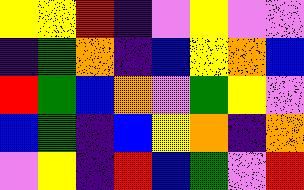[["yellow", "yellow", "red", "indigo", "violet", "yellow", "violet", "violet"], ["indigo", "green", "orange", "indigo", "blue", "yellow", "orange", "blue"], ["red", "green", "blue", "orange", "violet", "green", "yellow", "violet"], ["blue", "green", "indigo", "blue", "yellow", "orange", "indigo", "orange"], ["violet", "yellow", "indigo", "red", "blue", "green", "violet", "red"]]